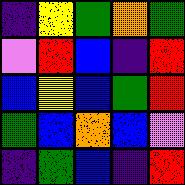[["indigo", "yellow", "green", "orange", "green"], ["violet", "red", "blue", "indigo", "red"], ["blue", "yellow", "blue", "green", "red"], ["green", "blue", "orange", "blue", "violet"], ["indigo", "green", "blue", "indigo", "red"]]